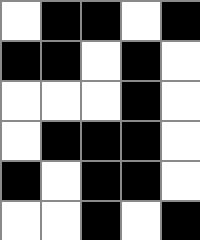[["white", "black", "black", "white", "black"], ["black", "black", "white", "black", "white"], ["white", "white", "white", "black", "white"], ["white", "black", "black", "black", "white"], ["black", "white", "black", "black", "white"], ["white", "white", "black", "white", "black"]]